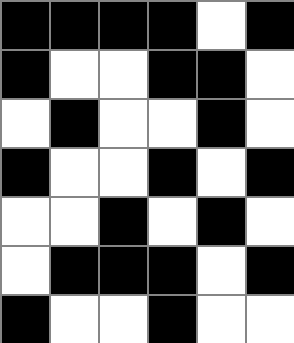[["black", "black", "black", "black", "white", "black"], ["black", "white", "white", "black", "black", "white"], ["white", "black", "white", "white", "black", "white"], ["black", "white", "white", "black", "white", "black"], ["white", "white", "black", "white", "black", "white"], ["white", "black", "black", "black", "white", "black"], ["black", "white", "white", "black", "white", "white"]]